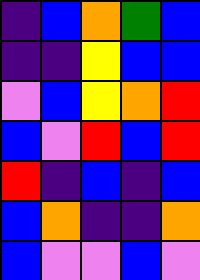[["indigo", "blue", "orange", "green", "blue"], ["indigo", "indigo", "yellow", "blue", "blue"], ["violet", "blue", "yellow", "orange", "red"], ["blue", "violet", "red", "blue", "red"], ["red", "indigo", "blue", "indigo", "blue"], ["blue", "orange", "indigo", "indigo", "orange"], ["blue", "violet", "violet", "blue", "violet"]]